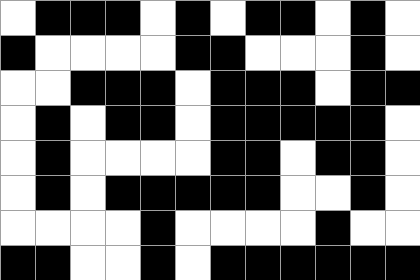[["white", "black", "black", "black", "white", "black", "white", "black", "black", "white", "black", "white"], ["black", "white", "white", "white", "white", "black", "black", "white", "white", "white", "black", "white"], ["white", "white", "black", "black", "black", "white", "black", "black", "black", "white", "black", "black"], ["white", "black", "white", "black", "black", "white", "black", "black", "black", "black", "black", "white"], ["white", "black", "white", "white", "white", "white", "black", "black", "white", "black", "black", "white"], ["white", "black", "white", "black", "black", "black", "black", "black", "white", "white", "black", "white"], ["white", "white", "white", "white", "black", "white", "white", "white", "white", "black", "white", "white"], ["black", "black", "white", "white", "black", "white", "black", "black", "black", "black", "black", "black"]]